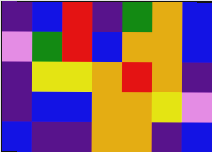[["indigo", "blue", "red", "indigo", "green", "orange", "blue"], ["violet", "green", "red", "blue", "orange", "orange", "blue"], ["indigo", "yellow", "yellow", "orange", "red", "orange", "indigo"], ["indigo", "blue", "blue", "orange", "orange", "yellow", "violet"], ["blue", "indigo", "indigo", "orange", "orange", "indigo", "blue"]]